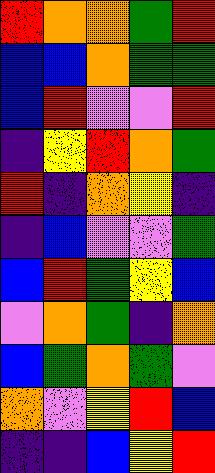[["red", "orange", "orange", "green", "red"], ["blue", "blue", "orange", "green", "green"], ["blue", "red", "violet", "violet", "red"], ["indigo", "yellow", "red", "orange", "green"], ["red", "indigo", "orange", "yellow", "indigo"], ["indigo", "blue", "violet", "violet", "green"], ["blue", "red", "green", "yellow", "blue"], ["violet", "orange", "green", "indigo", "orange"], ["blue", "green", "orange", "green", "violet"], ["orange", "violet", "yellow", "red", "blue"], ["indigo", "indigo", "blue", "yellow", "red"]]